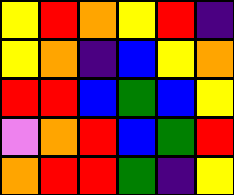[["yellow", "red", "orange", "yellow", "red", "indigo"], ["yellow", "orange", "indigo", "blue", "yellow", "orange"], ["red", "red", "blue", "green", "blue", "yellow"], ["violet", "orange", "red", "blue", "green", "red"], ["orange", "red", "red", "green", "indigo", "yellow"]]